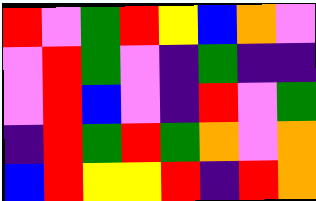[["red", "violet", "green", "red", "yellow", "blue", "orange", "violet"], ["violet", "red", "green", "violet", "indigo", "green", "indigo", "indigo"], ["violet", "red", "blue", "violet", "indigo", "red", "violet", "green"], ["indigo", "red", "green", "red", "green", "orange", "violet", "orange"], ["blue", "red", "yellow", "yellow", "red", "indigo", "red", "orange"]]